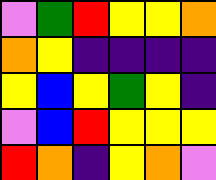[["violet", "green", "red", "yellow", "yellow", "orange"], ["orange", "yellow", "indigo", "indigo", "indigo", "indigo"], ["yellow", "blue", "yellow", "green", "yellow", "indigo"], ["violet", "blue", "red", "yellow", "yellow", "yellow"], ["red", "orange", "indigo", "yellow", "orange", "violet"]]